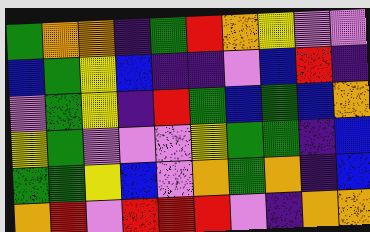[["green", "orange", "orange", "indigo", "green", "red", "orange", "yellow", "violet", "violet"], ["blue", "green", "yellow", "blue", "indigo", "indigo", "violet", "blue", "red", "indigo"], ["violet", "green", "yellow", "indigo", "red", "green", "blue", "green", "blue", "orange"], ["yellow", "green", "violet", "violet", "violet", "yellow", "green", "green", "indigo", "blue"], ["green", "green", "yellow", "blue", "violet", "orange", "green", "orange", "indigo", "blue"], ["orange", "red", "violet", "red", "red", "red", "violet", "indigo", "orange", "orange"]]